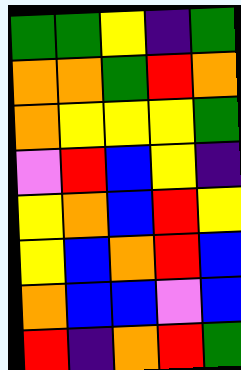[["green", "green", "yellow", "indigo", "green"], ["orange", "orange", "green", "red", "orange"], ["orange", "yellow", "yellow", "yellow", "green"], ["violet", "red", "blue", "yellow", "indigo"], ["yellow", "orange", "blue", "red", "yellow"], ["yellow", "blue", "orange", "red", "blue"], ["orange", "blue", "blue", "violet", "blue"], ["red", "indigo", "orange", "red", "green"]]